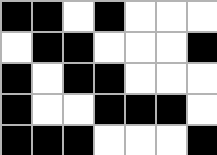[["black", "black", "white", "black", "white", "white", "white"], ["white", "black", "black", "white", "white", "white", "black"], ["black", "white", "black", "black", "white", "white", "white"], ["black", "white", "white", "black", "black", "black", "white"], ["black", "black", "black", "white", "white", "white", "black"]]